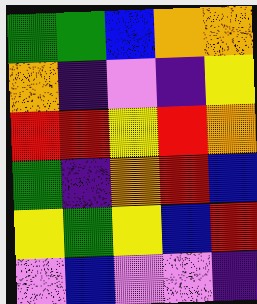[["green", "green", "blue", "orange", "orange"], ["orange", "indigo", "violet", "indigo", "yellow"], ["red", "red", "yellow", "red", "orange"], ["green", "indigo", "orange", "red", "blue"], ["yellow", "green", "yellow", "blue", "red"], ["violet", "blue", "violet", "violet", "indigo"]]